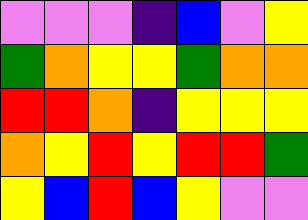[["violet", "violet", "violet", "indigo", "blue", "violet", "yellow"], ["green", "orange", "yellow", "yellow", "green", "orange", "orange"], ["red", "red", "orange", "indigo", "yellow", "yellow", "yellow"], ["orange", "yellow", "red", "yellow", "red", "red", "green"], ["yellow", "blue", "red", "blue", "yellow", "violet", "violet"]]